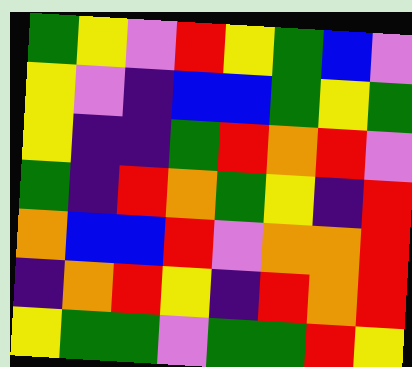[["green", "yellow", "violet", "red", "yellow", "green", "blue", "violet"], ["yellow", "violet", "indigo", "blue", "blue", "green", "yellow", "green"], ["yellow", "indigo", "indigo", "green", "red", "orange", "red", "violet"], ["green", "indigo", "red", "orange", "green", "yellow", "indigo", "red"], ["orange", "blue", "blue", "red", "violet", "orange", "orange", "red"], ["indigo", "orange", "red", "yellow", "indigo", "red", "orange", "red"], ["yellow", "green", "green", "violet", "green", "green", "red", "yellow"]]